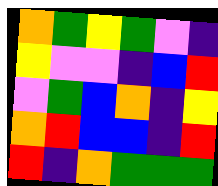[["orange", "green", "yellow", "green", "violet", "indigo"], ["yellow", "violet", "violet", "indigo", "blue", "red"], ["violet", "green", "blue", "orange", "indigo", "yellow"], ["orange", "red", "blue", "blue", "indigo", "red"], ["red", "indigo", "orange", "green", "green", "green"]]